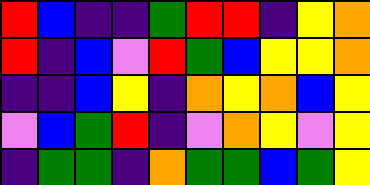[["red", "blue", "indigo", "indigo", "green", "red", "red", "indigo", "yellow", "orange"], ["red", "indigo", "blue", "violet", "red", "green", "blue", "yellow", "yellow", "orange"], ["indigo", "indigo", "blue", "yellow", "indigo", "orange", "yellow", "orange", "blue", "yellow"], ["violet", "blue", "green", "red", "indigo", "violet", "orange", "yellow", "violet", "yellow"], ["indigo", "green", "green", "indigo", "orange", "green", "green", "blue", "green", "yellow"]]